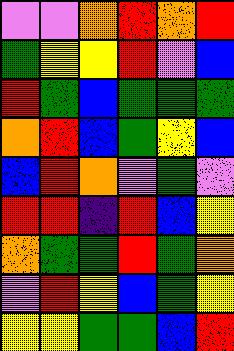[["violet", "violet", "orange", "red", "orange", "red"], ["green", "yellow", "yellow", "red", "violet", "blue"], ["red", "green", "blue", "green", "green", "green"], ["orange", "red", "blue", "green", "yellow", "blue"], ["blue", "red", "orange", "violet", "green", "violet"], ["red", "red", "indigo", "red", "blue", "yellow"], ["orange", "green", "green", "red", "green", "orange"], ["violet", "red", "yellow", "blue", "green", "yellow"], ["yellow", "yellow", "green", "green", "blue", "red"]]